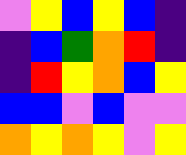[["violet", "yellow", "blue", "yellow", "blue", "indigo"], ["indigo", "blue", "green", "orange", "red", "indigo"], ["indigo", "red", "yellow", "orange", "blue", "yellow"], ["blue", "blue", "violet", "blue", "violet", "violet"], ["orange", "yellow", "orange", "yellow", "violet", "yellow"]]